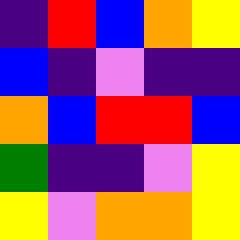[["indigo", "red", "blue", "orange", "yellow"], ["blue", "indigo", "violet", "indigo", "indigo"], ["orange", "blue", "red", "red", "blue"], ["green", "indigo", "indigo", "violet", "yellow"], ["yellow", "violet", "orange", "orange", "yellow"]]